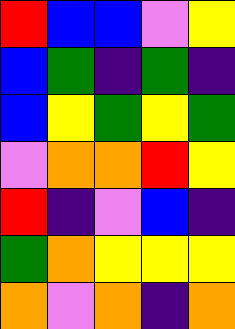[["red", "blue", "blue", "violet", "yellow"], ["blue", "green", "indigo", "green", "indigo"], ["blue", "yellow", "green", "yellow", "green"], ["violet", "orange", "orange", "red", "yellow"], ["red", "indigo", "violet", "blue", "indigo"], ["green", "orange", "yellow", "yellow", "yellow"], ["orange", "violet", "orange", "indigo", "orange"]]